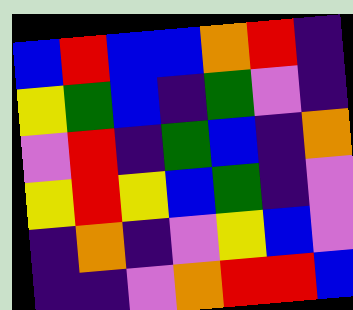[["blue", "red", "blue", "blue", "orange", "red", "indigo"], ["yellow", "green", "blue", "indigo", "green", "violet", "indigo"], ["violet", "red", "indigo", "green", "blue", "indigo", "orange"], ["yellow", "red", "yellow", "blue", "green", "indigo", "violet"], ["indigo", "orange", "indigo", "violet", "yellow", "blue", "violet"], ["indigo", "indigo", "violet", "orange", "red", "red", "blue"]]